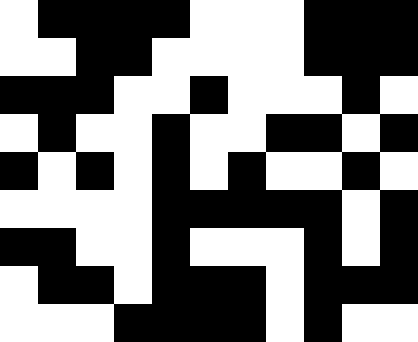[["white", "black", "black", "black", "black", "white", "white", "white", "black", "black", "black"], ["white", "white", "black", "black", "white", "white", "white", "white", "black", "black", "black"], ["black", "black", "black", "white", "white", "black", "white", "white", "white", "black", "white"], ["white", "black", "white", "white", "black", "white", "white", "black", "black", "white", "black"], ["black", "white", "black", "white", "black", "white", "black", "white", "white", "black", "white"], ["white", "white", "white", "white", "black", "black", "black", "black", "black", "white", "black"], ["black", "black", "white", "white", "black", "white", "white", "white", "black", "white", "black"], ["white", "black", "black", "white", "black", "black", "black", "white", "black", "black", "black"], ["white", "white", "white", "black", "black", "black", "black", "white", "black", "white", "white"]]